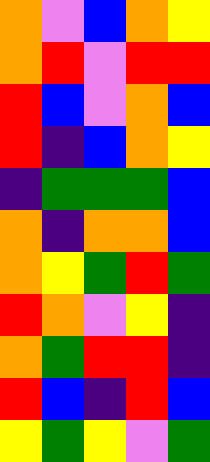[["orange", "violet", "blue", "orange", "yellow"], ["orange", "red", "violet", "red", "red"], ["red", "blue", "violet", "orange", "blue"], ["red", "indigo", "blue", "orange", "yellow"], ["indigo", "green", "green", "green", "blue"], ["orange", "indigo", "orange", "orange", "blue"], ["orange", "yellow", "green", "red", "green"], ["red", "orange", "violet", "yellow", "indigo"], ["orange", "green", "red", "red", "indigo"], ["red", "blue", "indigo", "red", "blue"], ["yellow", "green", "yellow", "violet", "green"]]